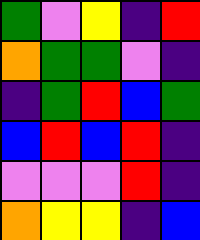[["green", "violet", "yellow", "indigo", "red"], ["orange", "green", "green", "violet", "indigo"], ["indigo", "green", "red", "blue", "green"], ["blue", "red", "blue", "red", "indigo"], ["violet", "violet", "violet", "red", "indigo"], ["orange", "yellow", "yellow", "indigo", "blue"]]